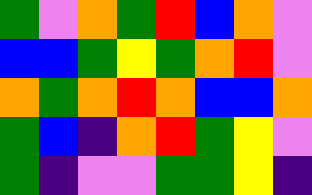[["green", "violet", "orange", "green", "red", "blue", "orange", "violet"], ["blue", "blue", "green", "yellow", "green", "orange", "red", "violet"], ["orange", "green", "orange", "red", "orange", "blue", "blue", "orange"], ["green", "blue", "indigo", "orange", "red", "green", "yellow", "violet"], ["green", "indigo", "violet", "violet", "green", "green", "yellow", "indigo"]]